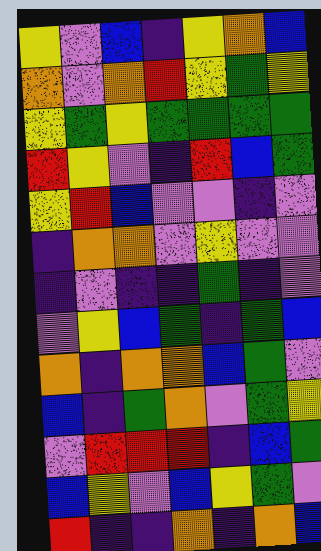[["yellow", "violet", "blue", "indigo", "yellow", "orange", "blue"], ["orange", "violet", "orange", "red", "yellow", "green", "yellow"], ["yellow", "green", "yellow", "green", "green", "green", "green"], ["red", "yellow", "violet", "indigo", "red", "blue", "green"], ["yellow", "red", "blue", "violet", "violet", "indigo", "violet"], ["indigo", "orange", "orange", "violet", "yellow", "violet", "violet"], ["indigo", "violet", "indigo", "indigo", "green", "indigo", "violet"], ["violet", "yellow", "blue", "green", "indigo", "green", "blue"], ["orange", "indigo", "orange", "orange", "blue", "green", "violet"], ["blue", "indigo", "green", "orange", "violet", "green", "yellow"], ["violet", "red", "red", "red", "indigo", "blue", "green"], ["blue", "yellow", "violet", "blue", "yellow", "green", "violet"], ["red", "indigo", "indigo", "orange", "indigo", "orange", "blue"]]